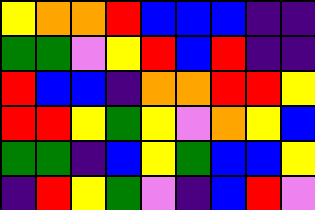[["yellow", "orange", "orange", "red", "blue", "blue", "blue", "indigo", "indigo"], ["green", "green", "violet", "yellow", "red", "blue", "red", "indigo", "indigo"], ["red", "blue", "blue", "indigo", "orange", "orange", "red", "red", "yellow"], ["red", "red", "yellow", "green", "yellow", "violet", "orange", "yellow", "blue"], ["green", "green", "indigo", "blue", "yellow", "green", "blue", "blue", "yellow"], ["indigo", "red", "yellow", "green", "violet", "indigo", "blue", "red", "violet"]]